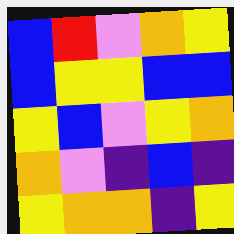[["blue", "red", "violet", "orange", "yellow"], ["blue", "yellow", "yellow", "blue", "blue"], ["yellow", "blue", "violet", "yellow", "orange"], ["orange", "violet", "indigo", "blue", "indigo"], ["yellow", "orange", "orange", "indigo", "yellow"]]